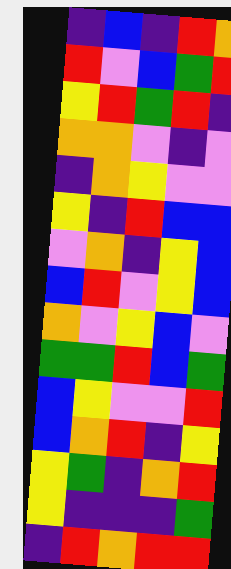[["indigo", "blue", "indigo", "red", "orange"], ["red", "violet", "blue", "green", "red"], ["yellow", "red", "green", "red", "indigo"], ["orange", "orange", "violet", "indigo", "violet"], ["indigo", "orange", "yellow", "violet", "violet"], ["yellow", "indigo", "red", "blue", "blue"], ["violet", "orange", "indigo", "yellow", "blue"], ["blue", "red", "violet", "yellow", "blue"], ["orange", "violet", "yellow", "blue", "violet"], ["green", "green", "red", "blue", "green"], ["blue", "yellow", "violet", "violet", "red"], ["blue", "orange", "red", "indigo", "yellow"], ["yellow", "green", "indigo", "orange", "red"], ["yellow", "indigo", "indigo", "indigo", "green"], ["indigo", "red", "orange", "red", "red"]]